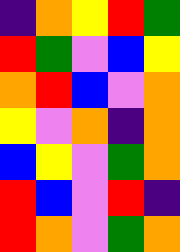[["indigo", "orange", "yellow", "red", "green"], ["red", "green", "violet", "blue", "yellow"], ["orange", "red", "blue", "violet", "orange"], ["yellow", "violet", "orange", "indigo", "orange"], ["blue", "yellow", "violet", "green", "orange"], ["red", "blue", "violet", "red", "indigo"], ["red", "orange", "violet", "green", "orange"]]